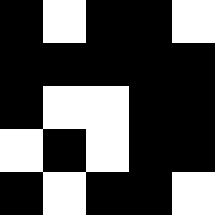[["black", "white", "black", "black", "white"], ["black", "black", "black", "black", "black"], ["black", "white", "white", "black", "black"], ["white", "black", "white", "black", "black"], ["black", "white", "black", "black", "white"]]